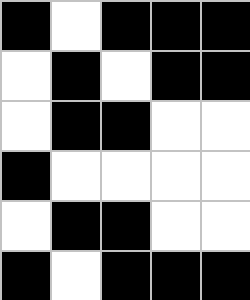[["black", "white", "black", "black", "black"], ["white", "black", "white", "black", "black"], ["white", "black", "black", "white", "white"], ["black", "white", "white", "white", "white"], ["white", "black", "black", "white", "white"], ["black", "white", "black", "black", "black"]]